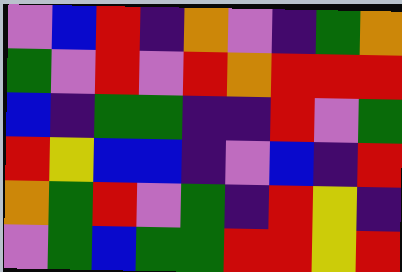[["violet", "blue", "red", "indigo", "orange", "violet", "indigo", "green", "orange"], ["green", "violet", "red", "violet", "red", "orange", "red", "red", "red"], ["blue", "indigo", "green", "green", "indigo", "indigo", "red", "violet", "green"], ["red", "yellow", "blue", "blue", "indigo", "violet", "blue", "indigo", "red"], ["orange", "green", "red", "violet", "green", "indigo", "red", "yellow", "indigo"], ["violet", "green", "blue", "green", "green", "red", "red", "yellow", "red"]]